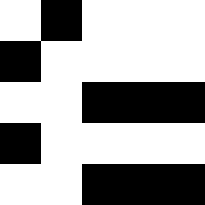[["white", "black", "white", "white", "white"], ["black", "white", "white", "white", "white"], ["white", "white", "black", "black", "black"], ["black", "white", "white", "white", "white"], ["white", "white", "black", "black", "black"]]